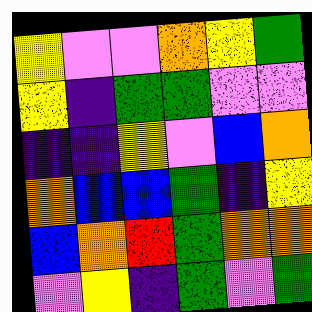[["yellow", "violet", "violet", "orange", "yellow", "green"], ["yellow", "indigo", "green", "green", "violet", "violet"], ["indigo", "indigo", "yellow", "violet", "blue", "orange"], ["orange", "blue", "blue", "green", "indigo", "yellow"], ["blue", "orange", "red", "green", "orange", "orange"], ["violet", "yellow", "indigo", "green", "violet", "green"]]